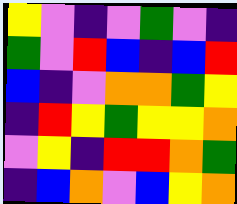[["yellow", "violet", "indigo", "violet", "green", "violet", "indigo"], ["green", "violet", "red", "blue", "indigo", "blue", "red"], ["blue", "indigo", "violet", "orange", "orange", "green", "yellow"], ["indigo", "red", "yellow", "green", "yellow", "yellow", "orange"], ["violet", "yellow", "indigo", "red", "red", "orange", "green"], ["indigo", "blue", "orange", "violet", "blue", "yellow", "orange"]]